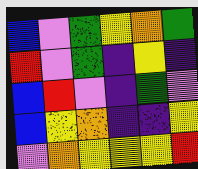[["blue", "violet", "green", "yellow", "orange", "green"], ["red", "violet", "green", "indigo", "yellow", "indigo"], ["blue", "red", "violet", "indigo", "green", "violet"], ["blue", "yellow", "orange", "indigo", "indigo", "yellow"], ["violet", "orange", "yellow", "yellow", "yellow", "red"]]